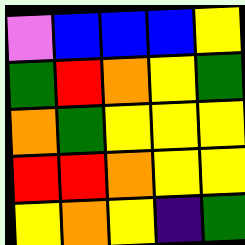[["violet", "blue", "blue", "blue", "yellow"], ["green", "red", "orange", "yellow", "green"], ["orange", "green", "yellow", "yellow", "yellow"], ["red", "red", "orange", "yellow", "yellow"], ["yellow", "orange", "yellow", "indigo", "green"]]